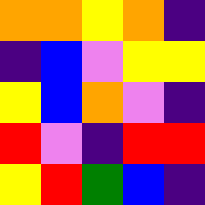[["orange", "orange", "yellow", "orange", "indigo"], ["indigo", "blue", "violet", "yellow", "yellow"], ["yellow", "blue", "orange", "violet", "indigo"], ["red", "violet", "indigo", "red", "red"], ["yellow", "red", "green", "blue", "indigo"]]